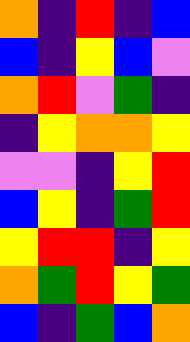[["orange", "indigo", "red", "indigo", "blue"], ["blue", "indigo", "yellow", "blue", "violet"], ["orange", "red", "violet", "green", "indigo"], ["indigo", "yellow", "orange", "orange", "yellow"], ["violet", "violet", "indigo", "yellow", "red"], ["blue", "yellow", "indigo", "green", "red"], ["yellow", "red", "red", "indigo", "yellow"], ["orange", "green", "red", "yellow", "green"], ["blue", "indigo", "green", "blue", "orange"]]